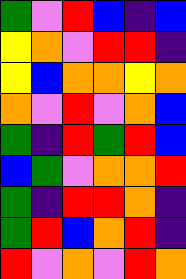[["green", "violet", "red", "blue", "indigo", "blue"], ["yellow", "orange", "violet", "red", "red", "indigo"], ["yellow", "blue", "orange", "orange", "yellow", "orange"], ["orange", "violet", "red", "violet", "orange", "blue"], ["green", "indigo", "red", "green", "red", "blue"], ["blue", "green", "violet", "orange", "orange", "red"], ["green", "indigo", "red", "red", "orange", "indigo"], ["green", "red", "blue", "orange", "red", "indigo"], ["red", "violet", "orange", "violet", "red", "orange"]]